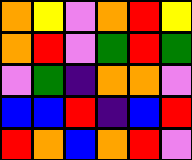[["orange", "yellow", "violet", "orange", "red", "yellow"], ["orange", "red", "violet", "green", "red", "green"], ["violet", "green", "indigo", "orange", "orange", "violet"], ["blue", "blue", "red", "indigo", "blue", "red"], ["red", "orange", "blue", "orange", "red", "violet"]]